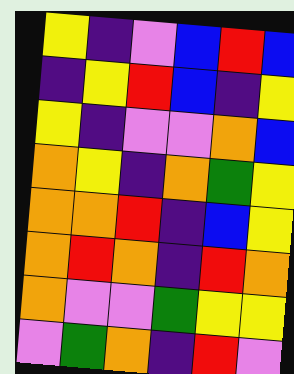[["yellow", "indigo", "violet", "blue", "red", "blue"], ["indigo", "yellow", "red", "blue", "indigo", "yellow"], ["yellow", "indigo", "violet", "violet", "orange", "blue"], ["orange", "yellow", "indigo", "orange", "green", "yellow"], ["orange", "orange", "red", "indigo", "blue", "yellow"], ["orange", "red", "orange", "indigo", "red", "orange"], ["orange", "violet", "violet", "green", "yellow", "yellow"], ["violet", "green", "orange", "indigo", "red", "violet"]]